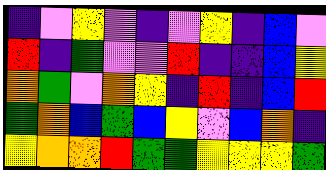[["indigo", "violet", "yellow", "violet", "indigo", "violet", "yellow", "indigo", "blue", "violet"], ["red", "indigo", "green", "violet", "violet", "red", "indigo", "indigo", "blue", "yellow"], ["orange", "green", "violet", "orange", "yellow", "indigo", "red", "indigo", "blue", "red"], ["green", "orange", "blue", "green", "blue", "yellow", "violet", "blue", "orange", "indigo"], ["yellow", "orange", "orange", "red", "green", "green", "yellow", "yellow", "yellow", "green"]]